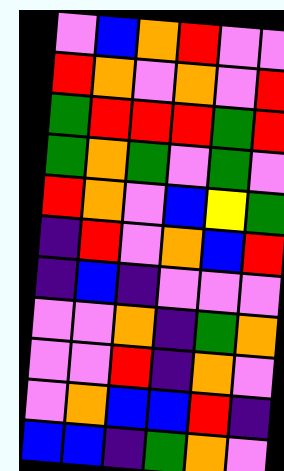[["violet", "blue", "orange", "red", "violet", "violet"], ["red", "orange", "violet", "orange", "violet", "red"], ["green", "red", "red", "red", "green", "red"], ["green", "orange", "green", "violet", "green", "violet"], ["red", "orange", "violet", "blue", "yellow", "green"], ["indigo", "red", "violet", "orange", "blue", "red"], ["indigo", "blue", "indigo", "violet", "violet", "violet"], ["violet", "violet", "orange", "indigo", "green", "orange"], ["violet", "violet", "red", "indigo", "orange", "violet"], ["violet", "orange", "blue", "blue", "red", "indigo"], ["blue", "blue", "indigo", "green", "orange", "violet"]]